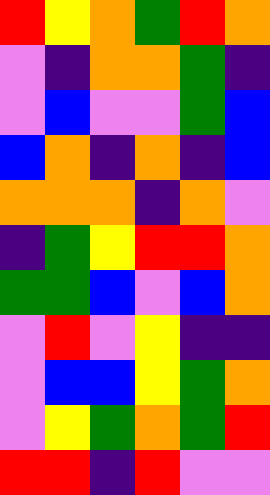[["red", "yellow", "orange", "green", "red", "orange"], ["violet", "indigo", "orange", "orange", "green", "indigo"], ["violet", "blue", "violet", "violet", "green", "blue"], ["blue", "orange", "indigo", "orange", "indigo", "blue"], ["orange", "orange", "orange", "indigo", "orange", "violet"], ["indigo", "green", "yellow", "red", "red", "orange"], ["green", "green", "blue", "violet", "blue", "orange"], ["violet", "red", "violet", "yellow", "indigo", "indigo"], ["violet", "blue", "blue", "yellow", "green", "orange"], ["violet", "yellow", "green", "orange", "green", "red"], ["red", "red", "indigo", "red", "violet", "violet"]]